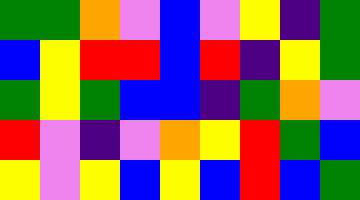[["green", "green", "orange", "violet", "blue", "violet", "yellow", "indigo", "green"], ["blue", "yellow", "red", "red", "blue", "red", "indigo", "yellow", "green"], ["green", "yellow", "green", "blue", "blue", "indigo", "green", "orange", "violet"], ["red", "violet", "indigo", "violet", "orange", "yellow", "red", "green", "blue"], ["yellow", "violet", "yellow", "blue", "yellow", "blue", "red", "blue", "green"]]